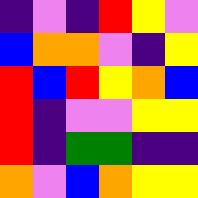[["indigo", "violet", "indigo", "red", "yellow", "violet"], ["blue", "orange", "orange", "violet", "indigo", "yellow"], ["red", "blue", "red", "yellow", "orange", "blue"], ["red", "indigo", "violet", "violet", "yellow", "yellow"], ["red", "indigo", "green", "green", "indigo", "indigo"], ["orange", "violet", "blue", "orange", "yellow", "yellow"]]